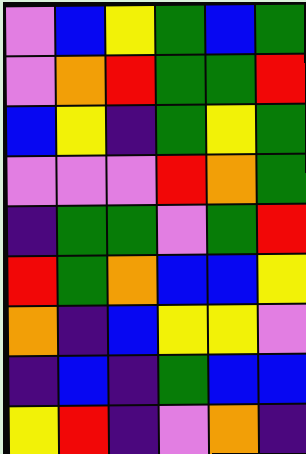[["violet", "blue", "yellow", "green", "blue", "green"], ["violet", "orange", "red", "green", "green", "red"], ["blue", "yellow", "indigo", "green", "yellow", "green"], ["violet", "violet", "violet", "red", "orange", "green"], ["indigo", "green", "green", "violet", "green", "red"], ["red", "green", "orange", "blue", "blue", "yellow"], ["orange", "indigo", "blue", "yellow", "yellow", "violet"], ["indigo", "blue", "indigo", "green", "blue", "blue"], ["yellow", "red", "indigo", "violet", "orange", "indigo"]]